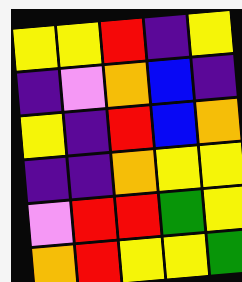[["yellow", "yellow", "red", "indigo", "yellow"], ["indigo", "violet", "orange", "blue", "indigo"], ["yellow", "indigo", "red", "blue", "orange"], ["indigo", "indigo", "orange", "yellow", "yellow"], ["violet", "red", "red", "green", "yellow"], ["orange", "red", "yellow", "yellow", "green"]]